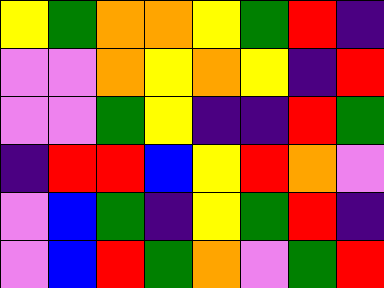[["yellow", "green", "orange", "orange", "yellow", "green", "red", "indigo"], ["violet", "violet", "orange", "yellow", "orange", "yellow", "indigo", "red"], ["violet", "violet", "green", "yellow", "indigo", "indigo", "red", "green"], ["indigo", "red", "red", "blue", "yellow", "red", "orange", "violet"], ["violet", "blue", "green", "indigo", "yellow", "green", "red", "indigo"], ["violet", "blue", "red", "green", "orange", "violet", "green", "red"]]